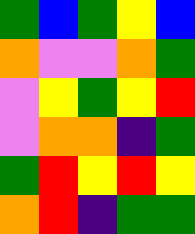[["green", "blue", "green", "yellow", "blue"], ["orange", "violet", "violet", "orange", "green"], ["violet", "yellow", "green", "yellow", "red"], ["violet", "orange", "orange", "indigo", "green"], ["green", "red", "yellow", "red", "yellow"], ["orange", "red", "indigo", "green", "green"]]